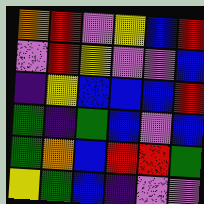[["orange", "red", "violet", "yellow", "blue", "red"], ["violet", "red", "yellow", "violet", "violet", "blue"], ["indigo", "yellow", "blue", "blue", "blue", "red"], ["green", "indigo", "green", "blue", "violet", "blue"], ["green", "orange", "blue", "red", "red", "green"], ["yellow", "green", "blue", "indigo", "violet", "violet"]]